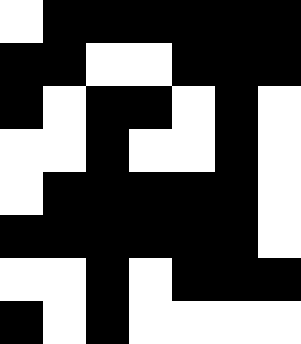[["white", "black", "black", "black", "black", "black", "black"], ["black", "black", "white", "white", "black", "black", "black"], ["black", "white", "black", "black", "white", "black", "white"], ["white", "white", "black", "white", "white", "black", "white"], ["white", "black", "black", "black", "black", "black", "white"], ["black", "black", "black", "black", "black", "black", "white"], ["white", "white", "black", "white", "black", "black", "black"], ["black", "white", "black", "white", "white", "white", "white"]]